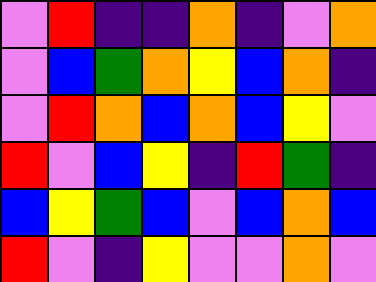[["violet", "red", "indigo", "indigo", "orange", "indigo", "violet", "orange"], ["violet", "blue", "green", "orange", "yellow", "blue", "orange", "indigo"], ["violet", "red", "orange", "blue", "orange", "blue", "yellow", "violet"], ["red", "violet", "blue", "yellow", "indigo", "red", "green", "indigo"], ["blue", "yellow", "green", "blue", "violet", "blue", "orange", "blue"], ["red", "violet", "indigo", "yellow", "violet", "violet", "orange", "violet"]]